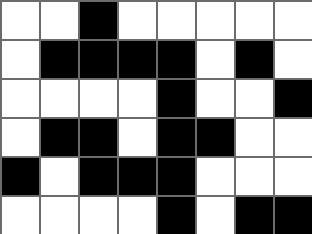[["white", "white", "black", "white", "white", "white", "white", "white"], ["white", "black", "black", "black", "black", "white", "black", "white"], ["white", "white", "white", "white", "black", "white", "white", "black"], ["white", "black", "black", "white", "black", "black", "white", "white"], ["black", "white", "black", "black", "black", "white", "white", "white"], ["white", "white", "white", "white", "black", "white", "black", "black"]]